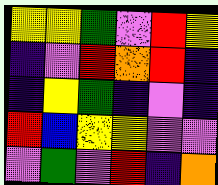[["yellow", "yellow", "green", "violet", "red", "yellow"], ["indigo", "violet", "red", "orange", "red", "indigo"], ["indigo", "yellow", "green", "indigo", "violet", "indigo"], ["red", "blue", "yellow", "yellow", "violet", "violet"], ["violet", "green", "violet", "red", "indigo", "orange"]]